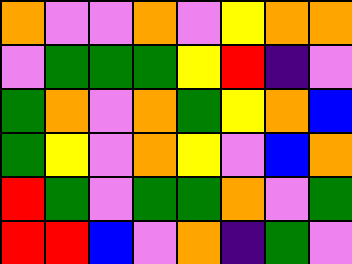[["orange", "violet", "violet", "orange", "violet", "yellow", "orange", "orange"], ["violet", "green", "green", "green", "yellow", "red", "indigo", "violet"], ["green", "orange", "violet", "orange", "green", "yellow", "orange", "blue"], ["green", "yellow", "violet", "orange", "yellow", "violet", "blue", "orange"], ["red", "green", "violet", "green", "green", "orange", "violet", "green"], ["red", "red", "blue", "violet", "orange", "indigo", "green", "violet"]]